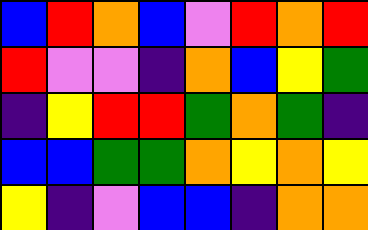[["blue", "red", "orange", "blue", "violet", "red", "orange", "red"], ["red", "violet", "violet", "indigo", "orange", "blue", "yellow", "green"], ["indigo", "yellow", "red", "red", "green", "orange", "green", "indigo"], ["blue", "blue", "green", "green", "orange", "yellow", "orange", "yellow"], ["yellow", "indigo", "violet", "blue", "blue", "indigo", "orange", "orange"]]